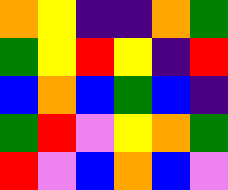[["orange", "yellow", "indigo", "indigo", "orange", "green"], ["green", "yellow", "red", "yellow", "indigo", "red"], ["blue", "orange", "blue", "green", "blue", "indigo"], ["green", "red", "violet", "yellow", "orange", "green"], ["red", "violet", "blue", "orange", "blue", "violet"]]